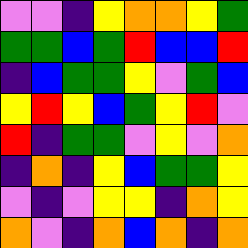[["violet", "violet", "indigo", "yellow", "orange", "orange", "yellow", "green"], ["green", "green", "blue", "green", "red", "blue", "blue", "red"], ["indigo", "blue", "green", "green", "yellow", "violet", "green", "blue"], ["yellow", "red", "yellow", "blue", "green", "yellow", "red", "violet"], ["red", "indigo", "green", "green", "violet", "yellow", "violet", "orange"], ["indigo", "orange", "indigo", "yellow", "blue", "green", "green", "yellow"], ["violet", "indigo", "violet", "yellow", "yellow", "indigo", "orange", "yellow"], ["orange", "violet", "indigo", "orange", "blue", "orange", "indigo", "orange"]]